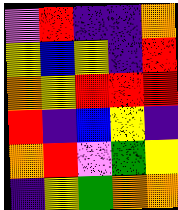[["violet", "red", "indigo", "indigo", "orange"], ["yellow", "blue", "yellow", "indigo", "red"], ["orange", "yellow", "red", "red", "red"], ["red", "indigo", "blue", "yellow", "indigo"], ["orange", "red", "violet", "green", "yellow"], ["indigo", "yellow", "green", "orange", "orange"]]